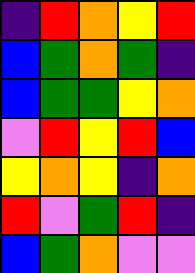[["indigo", "red", "orange", "yellow", "red"], ["blue", "green", "orange", "green", "indigo"], ["blue", "green", "green", "yellow", "orange"], ["violet", "red", "yellow", "red", "blue"], ["yellow", "orange", "yellow", "indigo", "orange"], ["red", "violet", "green", "red", "indigo"], ["blue", "green", "orange", "violet", "violet"]]